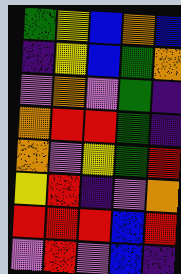[["green", "yellow", "blue", "orange", "blue"], ["indigo", "yellow", "blue", "green", "orange"], ["violet", "orange", "violet", "green", "indigo"], ["orange", "red", "red", "green", "indigo"], ["orange", "violet", "yellow", "green", "red"], ["yellow", "red", "indigo", "violet", "orange"], ["red", "red", "red", "blue", "red"], ["violet", "red", "violet", "blue", "indigo"]]